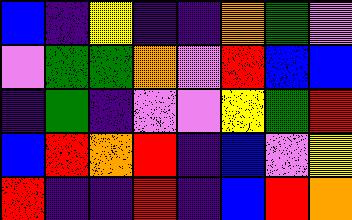[["blue", "indigo", "yellow", "indigo", "indigo", "orange", "green", "violet"], ["violet", "green", "green", "orange", "violet", "red", "blue", "blue"], ["indigo", "green", "indigo", "violet", "violet", "yellow", "green", "red"], ["blue", "red", "orange", "red", "indigo", "blue", "violet", "yellow"], ["red", "indigo", "indigo", "red", "indigo", "blue", "red", "orange"]]